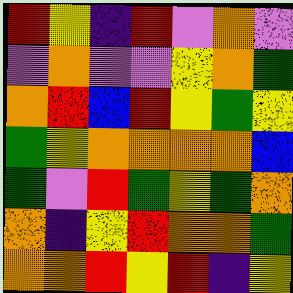[["red", "yellow", "indigo", "red", "violet", "orange", "violet"], ["violet", "orange", "violet", "violet", "yellow", "orange", "green"], ["orange", "red", "blue", "red", "yellow", "green", "yellow"], ["green", "yellow", "orange", "orange", "orange", "orange", "blue"], ["green", "violet", "red", "green", "yellow", "green", "orange"], ["orange", "indigo", "yellow", "red", "orange", "orange", "green"], ["orange", "orange", "red", "yellow", "red", "indigo", "yellow"]]